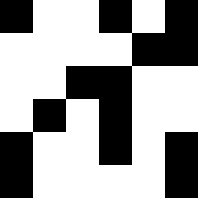[["black", "white", "white", "black", "white", "black"], ["white", "white", "white", "white", "black", "black"], ["white", "white", "black", "black", "white", "white"], ["white", "black", "white", "black", "white", "white"], ["black", "white", "white", "black", "white", "black"], ["black", "white", "white", "white", "white", "black"]]